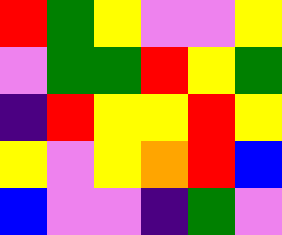[["red", "green", "yellow", "violet", "violet", "yellow"], ["violet", "green", "green", "red", "yellow", "green"], ["indigo", "red", "yellow", "yellow", "red", "yellow"], ["yellow", "violet", "yellow", "orange", "red", "blue"], ["blue", "violet", "violet", "indigo", "green", "violet"]]